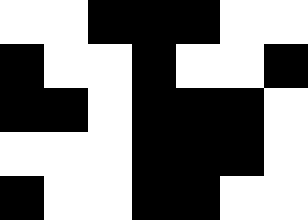[["white", "white", "black", "black", "black", "white", "white"], ["black", "white", "white", "black", "white", "white", "black"], ["black", "black", "white", "black", "black", "black", "white"], ["white", "white", "white", "black", "black", "black", "white"], ["black", "white", "white", "black", "black", "white", "white"]]